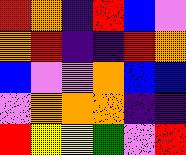[["red", "orange", "indigo", "red", "blue", "violet"], ["orange", "red", "indigo", "indigo", "red", "orange"], ["blue", "violet", "violet", "orange", "blue", "blue"], ["violet", "orange", "orange", "orange", "indigo", "indigo"], ["red", "yellow", "yellow", "green", "violet", "red"]]